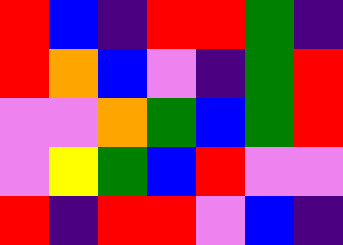[["red", "blue", "indigo", "red", "red", "green", "indigo"], ["red", "orange", "blue", "violet", "indigo", "green", "red"], ["violet", "violet", "orange", "green", "blue", "green", "red"], ["violet", "yellow", "green", "blue", "red", "violet", "violet"], ["red", "indigo", "red", "red", "violet", "blue", "indigo"]]